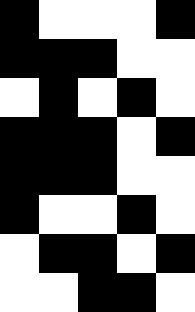[["black", "white", "white", "white", "black"], ["black", "black", "black", "white", "white"], ["white", "black", "white", "black", "white"], ["black", "black", "black", "white", "black"], ["black", "black", "black", "white", "white"], ["black", "white", "white", "black", "white"], ["white", "black", "black", "white", "black"], ["white", "white", "black", "black", "white"]]